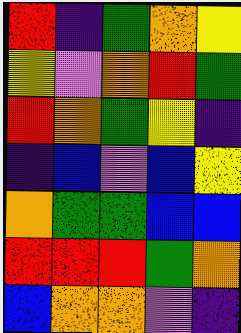[["red", "indigo", "green", "orange", "yellow"], ["yellow", "violet", "orange", "red", "green"], ["red", "orange", "green", "yellow", "indigo"], ["indigo", "blue", "violet", "blue", "yellow"], ["orange", "green", "green", "blue", "blue"], ["red", "red", "red", "green", "orange"], ["blue", "orange", "orange", "violet", "indigo"]]